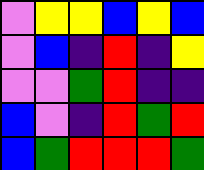[["violet", "yellow", "yellow", "blue", "yellow", "blue"], ["violet", "blue", "indigo", "red", "indigo", "yellow"], ["violet", "violet", "green", "red", "indigo", "indigo"], ["blue", "violet", "indigo", "red", "green", "red"], ["blue", "green", "red", "red", "red", "green"]]